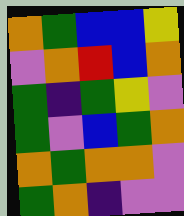[["orange", "green", "blue", "blue", "yellow"], ["violet", "orange", "red", "blue", "orange"], ["green", "indigo", "green", "yellow", "violet"], ["green", "violet", "blue", "green", "orange"], ["orange", "green", "orange", "orange", "violet"], ["green", "orange", "indigo", "violet", "violet"]]